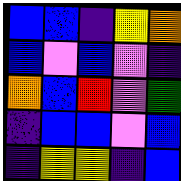[["blue", "blue", "indigo", "yellow", "orange"], ["blue", "violet", "blue", "violet", "indigo"], ["orange", "blue", "red", "violet", "green"], ["indigo", "blue", "blue", "violet", "blue"], ["indigo", "yellow", "yellow", "indigo", "blue"]]